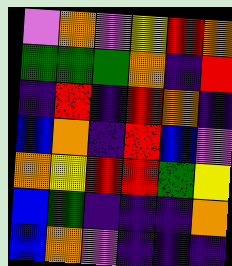[["violet", "orange", "violet", "yellow", "red", "orange"], ["green", "green", "green", "orange", "indigo", "red"], ["indigo", "red", "indigo", "red", "orange", "indigo"], ["blue", "orange", "indigo", "red", "blue", "violet"], ["orange", "yellow", "red", "red", "green", "yellow"], ["blue", "green", "indigo", "indigo", "indigo", "orange"], ["blue", "orange", "violet", "indigo", "indigo", "indigo"]]